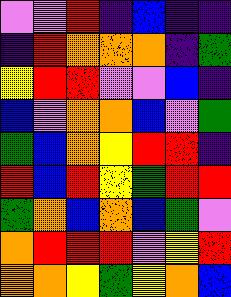[["violet", "violet", "red", "indigo", "blue", "indigo", "indigo"], ["indigo", "red", "orange", "orange", "orange", "indigo", "green"], ["yellow", "red", "red", "violet", "violet", "blue", "indigo"], ["blue", "violet", "orange", "orange", "blue", "violet", "green"], ["green", "blue", "orange", "yellow", "red", "red", "indigo"], ["red", "blue", "red", "yellow", "green", "red", "red"], ["green", "orange", "blue", "orange", "blue", "green", "violet"], ["orange", "red", "red", "red", "violet", "yellow", "red"], ["orange", "orange", "yellow", "green", "yellow", "orange", "blue"]]